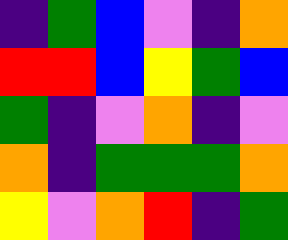[["indigo", "green", "blue", "violet", "indigo", "orange"], ["red", "red", "blue", "yellow", "green", "blue"], ["green", "indigo", "violet", "orange", "indigo", "violet"], ["orange", "indigo", "green", "green", "green", "orange"], ["yellow", "violet", "orange", "red", "indigo", "green"]]